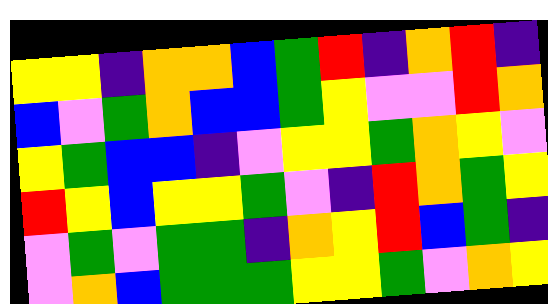[["yellow", "yellow", "indigo", "orange", "orange", "blue", "green", "red", "indigo", "orange", "red", "indigo"], ["blue", "violet", "green", "orange", "blue", "blue", "green", "yellow", "violet", "violet", "red", "orange"], ["yellow", "green", "blue", "blue", "indigo", "violet", "yellow", "yellow", "green", "orange", "yellow", "violet"], ["red", "yellow", "blue", "yellow", "yellow", "green", "violet", "indigo", "red", "orange", "green", "yellow"], ["violet", "green", "violet", "green", "green", "indigo", "orange", "yellow", "red", "blue", "green", "indigo"], ["violet", "orange", "blue", "green", "green", "green", "yellow", "yellow", "green", "violet", "orange", "yellow"]]